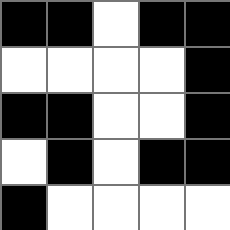[["black", "black", "white", "black", "black"], ["white", "white", "white", "white", "black"], ["black", "black", "white", "white", "black"], ["white", "black", "white", "black", "black"], ["black", "white", "white", "white", "white"]]